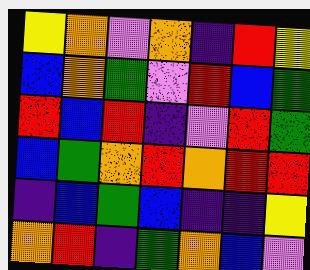[["yellow", "orange", "violet", "orange", "indigo", "red", "yellow"], ["blue", "orange", "green", "violet", "red", "blue", "green"], ["red", "blue", "red", "indigo", "violet", "red", "green"], ["blue", "green", "orange", "red", "orange", "red", "red"], ["indigo", "blue", "green", "blue", "indigo", "indigo", "yellow"], ["orange", "red", "indigo", "green", "orange", "blue", "violet"]]